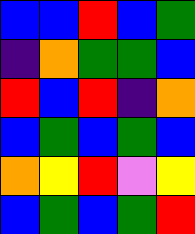[["blue", "blue", "red", "blue", "green"], ["indigo", "orange", "green", "green", "blue"], ["red", "blue", "red", "indigo", "orange"], ["blue", "green", "blue", "green", "blue"], ["orange", "yellow", "red", "violet", "yellow"], ["blue", "green", "blue", "green", "red"]]